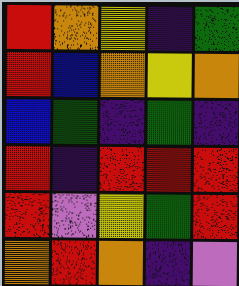[["red", "orange", "yellow", "indigo", "green"], ["red", "blue", "orange", "yellow", "orange"], ["blue", "green", "indigo", "green", "indigo"], ["red", "indigo", "red", "red", "red"], ["red", "violet", "yellow", "green", "red"], ["orange", "red", "orange", "indigo", "violet"]]